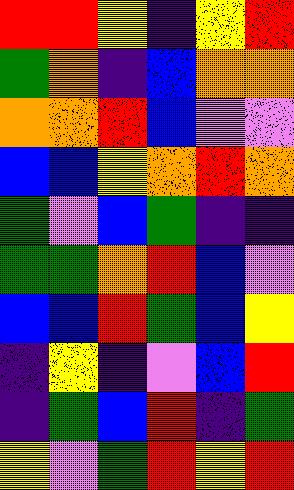[["red", "red", "yellow", "indigo", "yellow", "red"], ["green", "orange", "indigo", "blue", "orange", "orange"], ["orange", "orange", "red", "blue", "violet", "violet"], ["blue", "blue", "yellow", "orange", "red", "orange"], ["green", "violet", "blue", "green", "indigo", "indigo"], ["green", "green", "orange", "red", "blue", "violet"], ["blue", "blue", "red", "green", "blue", "yellow"], ["indigo", "yellow", "indigo", "violet", "blue", "red"], ["indigo", "green", "blue", "red", "indigo", "green"], ["yellow", "violet", "green", "red", "yellow", "red"]]